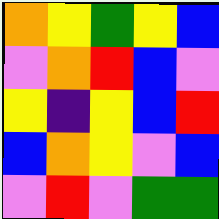[["orange", "yellow", "green", "yellow", "blue"], ["violet", "orange", "red", "blue", "violet"], ["yellow", "indigo", "yellow", "blue", "red"], ["blue", "orange", "yellow", "violet", "blue"], ["violet", "red", "violet", "green", "green"]]